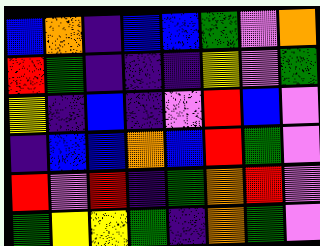[["blue", "orange", "indigo", "blue", "blue", "green", "violet", "orange"], ["red", "green", "indigo", "indigo", "indigo", "yellow", "violet", "green"], ["yellow", "indigo", "blue", "indigo", "violet", "red", "blue", "violet"], ["indigo", "blue", "blue", "orange", "blue", "red", "green", "violet"], ["red", "violet", "red", "indigo", "green", "orange", "red", "violet"], ["green", "yellow", "yellow", "green", "indigo", "orange", "green", "violet"]]